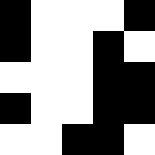[["black", "white", "white", "white", "black"], ["black", "white", "white", "black", "white"], ["white", "white", "white", "black", "black"], ["black", "white", "white", "black", "black"], ["white", "white", "black", "black", "white"]]